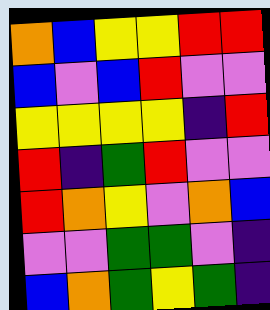[["orange", "blue", "yellow", "yellow", "red", "red"], ["blue", "violet", "blue", "red", "violet", "violet"], ["yellow", "yellow", "yellow", "yellow", "indigo", "red"], ["red", "indigo", "green", "red", "violet", "violet"], ["red", "orange", "yellow", "violet", "orange", "blue"], ["violet", "violet", "green", "green", "violet", "indigo"], ["blue", "orange", "green", "yellow", "green", "indigo"]]